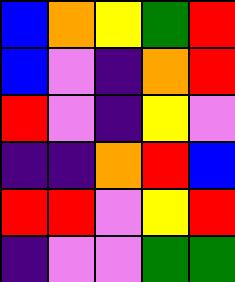[["blue", "orange", "yellow", "green", "red"], ["blue", "violet", "indigo", "orange", "red"], ["red", "violet", "indigo", "yellow", "violet"], ["indigo", "indigo", "orange", "red", "blue"], ["red", "red", "violet", "yellow", "red"], ["indigo", "violet", "violet", "green", "green"]]